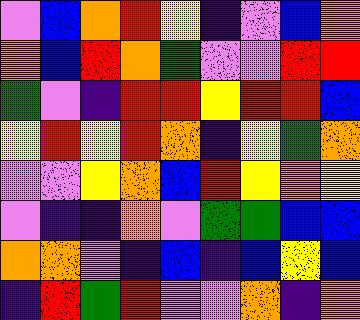[["violet", "blue", "orange", "red", "yellow", "indigo", "violet", "blue", "orange"], ["orange", "blue", "red", "orange", "green", "violet", "violet", "red", "red"], ["green", "violet", "indigo", "red", "red", "yellow", "red", "red", "blue"], ["yellow", "red", "yellow", "red", "orange", "indigo", "yellow", "green", "orange"], ["violet", "violet", "yellow", "orange", "blue", "red", "yellow", "orange", "yellow"], ["violet", "indigo", "indigo", "orange", "violet", "green", "green", "blue", "blue"], ["orange", "orange", "violet", "indigo", "blue", "indigo", "blue", "yellow", "blue"], ["indigo", "red", "green", "red", "violet", "violet", "orange", "indigo", "orange"]]